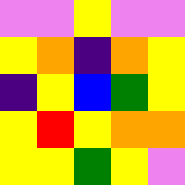[["violet", "violet", "yellow", "violet", "violet"], ["yellow", "orange", "indigo", "orange", "yellow"], ["indigo", "yellow", "blue", "green", "yellow"], ["yellow", "red", "yellow", "orange", "orange"], ["yellow", "yellow", "green", "yellow", "violet"]]